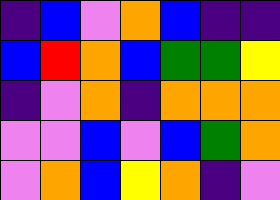[["indigo", "blue", "violet", "orange", "blue", "indigo", "indigo"], ["blue", "red", "orange", "blue", "green", "green", "yellow"], ["indigo", "violet", "orange", "indigo", "orange", "orange", "orange"], ["violet", "violet", "blue", "violet", "blue", "green", "orange"], ["violet", "orange", "blue", "yellow", "orange", "indigo", "violet"]]